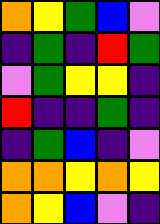[["orange", "yellow", "green", "blue", "violet"], ["indigo", "green", "indigo", "red", "green"], ["violet", "green", "yellow", "yellow", "indigo"], ["red", "indigo", "indigo", "green", "indigo"], ["indigo", "green", "blue", "indigo", "violet"], ["orange", "orange", "yellow", "orange", "yellow"], ["orange", "yellow", "blue", "violet", "indigo"]]